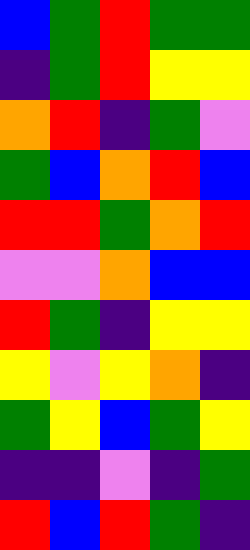[["blue", "green", "red", "green", "green"], ["indigo", "green", "red", "yellow", "yellow"], ["orange", "red", "indigo", "green", "violet"], ["green", "blue", "orange", "red", "blue"], ["red", "red", "green", "orange", "red"], ["violet", "violet", "orange", "blue", "blue"], ["red", "green", "indigo", "yellow", "yellow"], ["yellow", "violet", "yellow", "orange", "indigo"], ["green", "yellow", "blue", "green", "yellow"], ["indigo", "indigo", "violet", "indigo", "green"], ["red", "blue", "red", "green", "indigo"]]